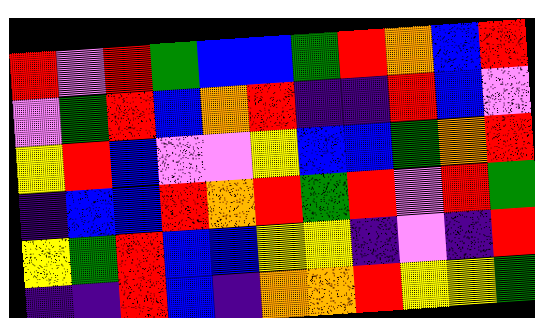[["red", "violet", "red", "green", "blue", "blue", "green", "red", "orange", "blue", "red"], ["violet", "green", "red", "blue", "orange", "red", "indigo", "indigo", "red", "blue", "violet"], ["yellow", "red", "blue", "violet", "violet", "yellow", "blue", "blue", "green", "orange", "red"], ["indigo", "blue", "blue", "red", "orange", "red", "green", "red", "violet", "red", "green"], ["yellow", "green", "red", "blue", "blue", "yellow", "yellow", "indigo", "violet", "indigo", "red"], ["indigo", "indigo", "red", "blue", "indigo", "orange", "orange", "red", "yellow", "yellow", "green"]]